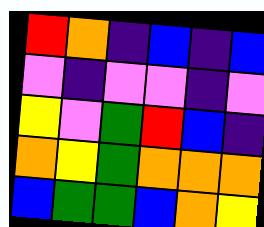[["red", "orange", "indigo", "blue", "indigo", "blue"], ["violet", "indigo", "violet", "violet", "indigo", "violet"], ["yellow", "violet", "green", "red", "blue", "indigo"], ["orange", "yellow", "green", "orange", "orange", "orange"], ["blue", "green", "green", "blue", "orange", "yellow"]]